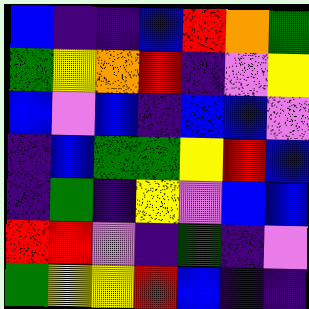[["blue", "indigo", "indigo", "blue", "red", "orange", "green"], ["green", "yellow", "orange", "red", "indigo", "violet", "yellow"], ["blue", "violet", "blue", "indigo", "blue", "blue", "violet"], ["indigo", "blue", "green", "green", "yellow", "red", "blue"], ["indigo", "green", "indigo", "yellow", "violet", "blue", "blue"], ["red", "red", "violet", "indigo", "green", "indigo", "violet"], ["green", "yellow", "yellow", "red", "blue", "indigo", "indigo"]]